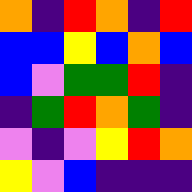[["orange", "indigo", "red", "orange", "indigo", "red"], ["blue", "blue", "yellow", "blue", "orange", "blue"], ["blue", "violet", "green", "green", "red", "indigo"], ["indigo", "green", "red", "orange", "green", "indigo"], ["violet", "indigo", "violet", "yellow", "red", "orange"], ["yellow", "violet", "blue", "indigo", "indigo", "indigo"]]